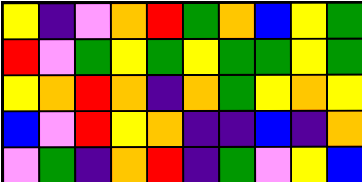[["yellow", "indigo", "violet", "orange", "red", "green", "orange", "blue", "yellow", "green"], ["red", "violet", "green", "yellow", "green", "yellow", "green", "green", "yellow", "green"], ["yellow", "orange", "red", "orange", "indigo", "orange", "green", "yellow", "orange", "yellow"], ["blue", "violet", "red", "yellow", "orange", "indigo", "indigo", "blue", "indigo", "orange"], ["violet", "green", "indigo", "orange", "red", "indigo", "green", "violet", "yellow", "blue"]]